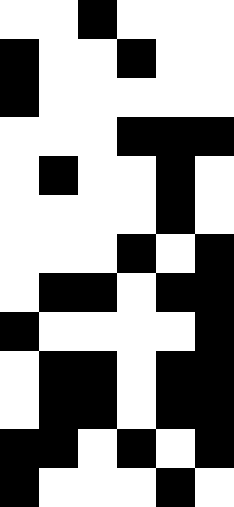[["white", "white", "black", "white", "white", "white"], ["black", "white", "white", "black", "white", "white"], ["black", "white", "white", "white", "white", "white"], ["white", "white", "white", "black", "black", "black"], ["white", "black", "white", "white", "black", "white"], ["white", "white", "white", "white", "black", "white"], ["white", "white", "white", "black", "white", "black"], ["white", "black", "black", "white", "black", "black"], ["black", "white", "white", "white", "white", "black"], ["white", "black", "black", "white", "black", "black"], ["white", "black", "black", "white", "black", "black"], ["black", "black", "white", "black", "white", "black"], ["black", "white", "white", "white", "black", "white"]]